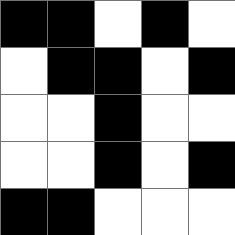[["black", "black", "white", "black", "white"], ["white", "black", "black", "white", "black"], ["white", "white", "black", "white", "white"], ["white", "white", "black", "white", "black"], ["black", "black", "white", "white", "white"]]